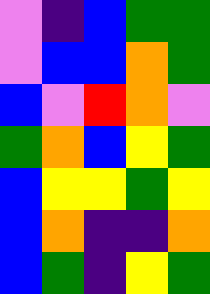[["violet", "indigo", "blue", "green", "green"], ["violet", "blue", "blue", "orange", "green"], ["blue", "violet", "red", "orange", "violet"], ["green", "orange", "blue", "yellow", "green"], ["blue", "yellow", "yellow", "green", "yellow"], ["blue", "orange", "indigo", "indigo", "orange"], ["blue", "green", "indigo", "yellow", "green"]]